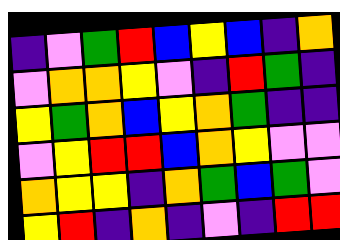[["indigo", "violet", "green", "red", "blue", "yellow", "blue", "indigo", "orange"], ["violet", "orange", "orange", "yellow", "violet", "indigo", "red", "green", "indigo"], ["yellow", "green", "orange", "blue", "yellow", "orange", "green", "indigo", "indigo"], ["violet", "yellow", "red", "red", "blue", "orange", "yellow", "violet", "violet"], ["orange", "yellow", "yellow", "indigo", "orange", "green", "blue", "green", "violet"], ["yellow", "red", "indigo", "orange", "indigo", "violet", "indigo", "red", "red"]]